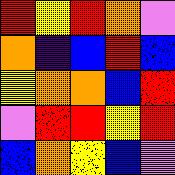[["red", "yellow", "red", "orange", "violet"], ["orange", "indigo", "blue", "red", "blue"], ["yellow", "orange", "orange", "blue", "red"], ["violet", "red", "red", "yellow", "red"], ["blue", "orange", "yellow", "blue", "violet"]]